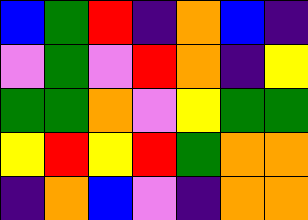[["blue", "green", "red", "indigo", "orange", "blue", "indigo"], ["violet", "green", "violet", "red", "orange", "indigo", "yellow"], ["green", "green", "orange", "violet", "yellow", "green", "green"], ["yellow", "red", "yellow", "red", "green", "orange", "orange"], ["indigo", "orange", "blue", "violet", "indigo", "orange", "orange"]]